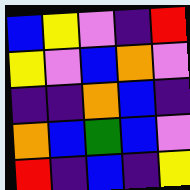[["blue", "yellow", "violet", "indigo", "red"], ["yellow", "violet", "blue", "orange", "violet"], ["indigo", "indigo", "orange", "blue", "indigo"], ["orange", "blue", "green", "blue", "violet"], ["red", "indigo", "blue", "indigo", "yellow"]]